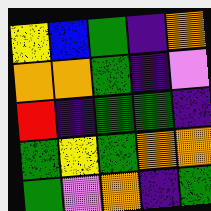[["yellow", "blue", "green", "indigo", "orange"], ["orange", "orange", "green", "indigo", "violet"], ["red", "indigo", "green", "green", "indigo"], ["green", "yellow", "green", "orange", "orange"], ["green", "violet", "orange", "indigo", "green"]]